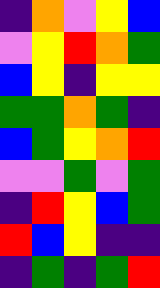[["indigo", "orange", "violet", "yellow", "blue"], ["violet", "yellow", "red", "orange", "green"], ["blue", "yellow", "indigo", "yellow", "yellow"], ["green", "green", "orange", "green", "indigo"], ["blue", "green", "yellow", "orange", "red"], ["violet", "violet", "green", "violet", "green"], ["indigo", "red", "yellow", "blue", "green"], ["red", "blue", "yellow", "indigo", "indigo"], ["indigo", "green", "indigo", "green", "red"]]